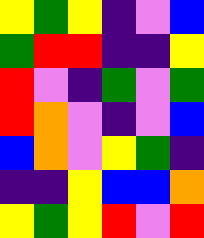[["yellow", "green", "yellow", "indigo", "violet", "blue"], ["green", "red", "red", "indigo", "indigo", "yellow"], ["red", "violet", "indigo", "green", "violet", "green"], ["red", "orange", "violet", "indigo", "violet", "blue"], ["blue", "orange", "violet", "yellow", "green", "indigo"], ["indigo", "indigo", "yellow", "blue", "blue", "orange"], ["yellow", "green", "yellow", "red", "violet", "red"]]